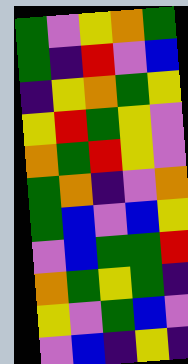[["green", "violet", "yellow", "orange", "green"], ["green", "indigo", "red", "violet", "blue"], ["indigo", "yellow", "orange", "green", "yellow"], ["yellow", "red", "green", "yellow", "violet"], ["orange", "green", "red", "yellow", "violet"], ["green", "orange", "indigo", "violet", "orange"], ["green", "blue", "violet", "blue", "yellow"], ["violet", "blue", "green", "green", "red"], ["orange", "green", "yellow", "green", "indigo"], ["yellow", "violet", "green", "blue", "violet"], ["violet", "blue", "indigo", "yellow", "indigo"]]